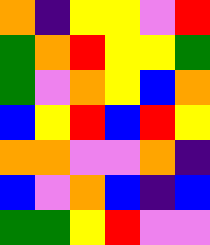[["orange", "indigo", "yellow", "yellow", "violet", "red"], ["green", "orange", "red", "yellow", "yellow", "green"], ["green", "violet", "orange", "yellow", "blue", "orange"], ["blue", "yellow", "red", "blue", "red", "yellow"], ["orange", "orange", "violet", "violet", "orange", "indigo"], ["blue", "violet", "orange", "blue", "indigo", "blue"], ["green", "green", "yellow", "red", "violet", "violet"]]